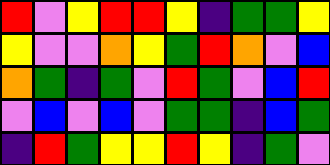[["red", "violet", "yellow", "red", "red", "yellow", "indigo", "green", "green", "yellow"], ["yellow", "violet", "violet", "orange", "yellow", "green", "red", "orange", "violet", "blue"], ["orange", "green", "indigo", "green", "violet", "red", "green", "violet", "blue", "red"], ["violet", "blue", "violet", "blue", "violet", "green", "green", "indigo", "blue", "green"], ["indigo", "red", "green", "yellow", "yellow", "red", "yellow", "indigo", "green", "violet"]]